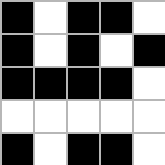[["black", "white", "black", "black", "white"], ["black", "white", "black", "white", "black"], ["black", "black", "black", "black", "white"], ["white", "white", "white", "white", "white"], ["black", "white", "black", "black", "white"]]